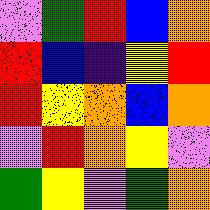[["violet", "green", "red", "blue", "orange"], ["red", "blue", "indigo", "yellow", "red"], ["red", "yellow", "orange", "blue", "orange"], ["violet", "red", "orange", "yellow", "violet"], ["green", "yellow", "violet", "green", "orange"]]